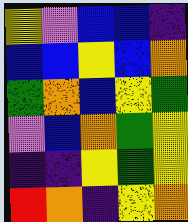[["yellow", "violet", "blue", "blue", "indigo"], ["blue", "blue", "yellow", "blue", "orange"], ["green", "orange", "blue", "yellow", "green"], ["violet", "blue", "orange", "green", "yellow"], ["indigo", "indigo", "yellow", "green", "yellow"], ["red", "orange", "indigo", "yellow", "orange"]]